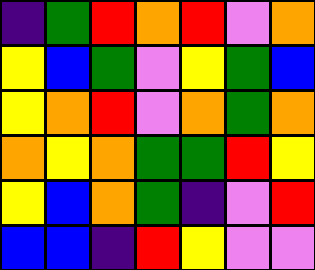[["indigo", "green", "red", "orange", "red", "violet", "orange"], ["yellow", "blue", "green", "violet", "yellow", "green", "blue"], ["yellow", "orange", "red", "violet", "orange", "green", "orange"], ["orange", "yellow", "orange", "green", "green", "red", "yellow"], ["yellow", "blue", "orange", "green", "indigo", "violet", "red"], ["blue", "blue", "indigo", "red", "yellow", "violet", "violet"]]